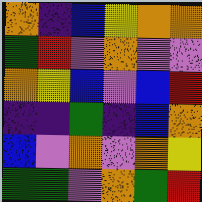[["orange", "indigo", "blue", "yellow", "orange", "orange"], ["green", "red", "violet", "orange", "violet", "violet"], ["orange", "yellow", "blue", "violet", "blue", "red"], ["indigo", "indigo", "green", "indigo", "blue", "orange"], ["blue", "violet", "orange", "violet", "orange", "yellow"], ["green", "green", "violet", "orange", "green", "red"]]